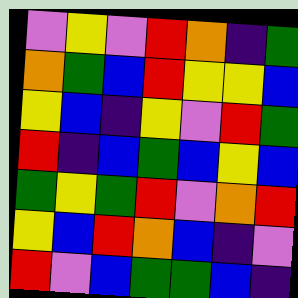[["violet", "yellow", "violet", "red", "orange", "indigo", "green"], ["orange", "green", "blue", "red", "yellow", "yellow", "blue"], ["yellow", "blue", "indigo", "yellow", "violet", "red", "green"], ["red", "indigo", "blue", "green", "blue", "yellow", "blue"], ["green", "yellow", "green", "red", "violet", "orange", "red"], ["yellow", "blue", "red", "orange", "blue", "indigo", "violet"], ["red", "violet", "blue", "green", "green", "blue", "indigo"]]